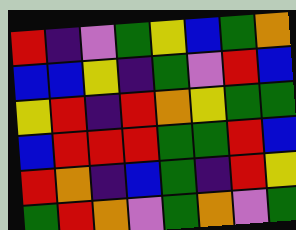[["red", "indigo", "violet", "green", "yellow", "blue", "green", "orange"], ["blue", "blue", "yellow", "indigo", "green", "violet", "red", "blue"], ["yellow", "red", "indigo", "red", "orange", "yellow", "green", "green"], ["blue", "red", "red", "red", "green", "green", "red", "blue"], ["red", "orange", "indigo", "blue", "green", "indigo", "red", "yellow"], ["green", "red", "orange", "violet", "green", "orange", "violet", "green"]]